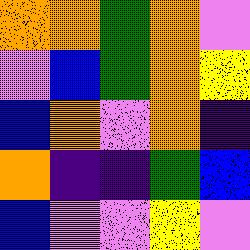[["orange", "orange", "green", "orange", "violet"], ["violet", "blue", "green", "orange", "yellow"], ["blue", "orange", "violet", "orange", "indigo"], ["orange", "indigo", "indigo", "green", "blue"], ["blue", "violet", "violet", "yellow", "violet"]]